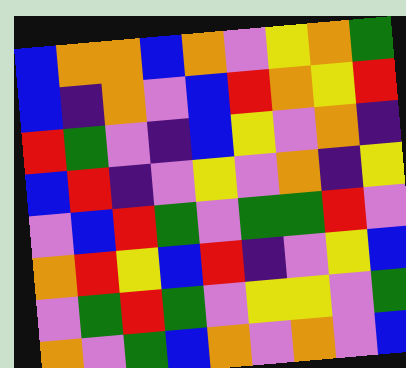[["blue", "orange", "orange", "blue", "orange", "violet", "yellow", "orange", "green"], ["blue", "indigo", "orange", "violet", "blue", "red", "orange", "yellow", "red"], ["red", "green", "violet", "indigo", "blue", "yellow", "violet", "orange", "indigo"], ["blue", "red", "indigo", "violet", "yellow", "violet", "orange", "indigo", "yellow"], ["violet", "blue", "red", "green", "violet", "green", "green", "red", "violet"], ["orange", "red", "yellow", "blue", "red", "indigo", "violet", "yellow", "blue"], ["violet", "green", "red", "green", "violet", "yellow", "yellow", "violet", "green"], ["orange", "violet", "green", "blue", "orange", "violet", "orange", "violet", "blue"]]